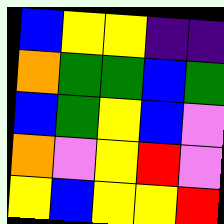[["blue", "yellow", "yellow", "indigo", "indigo"], ["orange", "green", "green", "blue", "green"], ["blue", "green", "yellow", "blue", "violet"], ["orange", "violet", "yellow", "red", "violet"], ["yellow", "blue", "yellow", "yellow", "red"]]